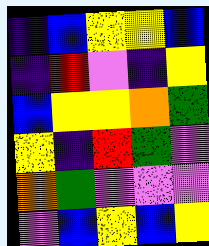[["indigo", "blue", "yellow", "yellow", "blue"], ["indigo", "red", "violet", "indigo", "yellow"], ["blue", "yellow", "yellow", "orange", "green"], ["yellow", "indigo", "red", "green", "violet"], ["orange", "green", "violet", "violet", "violet"], ["violet", "blue", "yellow", "blue", "yellow"]]